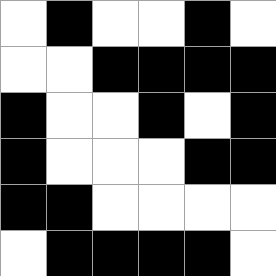[["white", "black", "white", "white", "black", "white"], ["white", "white", "black", "black", "black", "black"], ["black", "white", "white", "black", "white", "black"], ["black", "white", "white", "white", "black", "black"], ["black", "black", "white", "white", "white", "white"], ["white", "black", "black", "black", "black", "white"]]